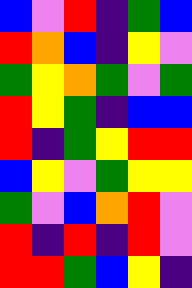[["blue", "violet", "red", "indigo", "green", "blue"], ["red", "orange", "blue", "indigo", "yellow", "violet"], ["green", "yellow", "orange", "green", "violet", "green"], ["red", "yellow", "green", "indigo", "blue", "blue"], ["red", "indigo", "green", "yellow", "red", "red"], ["blue", "yellow", "violet", "green", "yellow", "yellow"], ["green", "violet", "blue", "orange", "red", "violet"], ["red", "indigo", "red", "indigo", "red", "violet"], ["red", "red", "green", "blue", "yellow", "indigo"]]